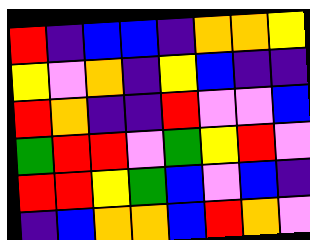[["red", "indigo", "blue", "blue", "indigo", "orange", "orange", "yellow"], ["yellow", "violet", "orange", "indigo", "yellow", "blue", "indigo", "indigo"], ["red", "orange", "indigo", "indigo", "red", "violet", "violet", "blue"], ["green", "red", "red", "violet", "green", "yellow", "red", "violet"], ["red", "red", "yellow", "green", "blue", "violet", "blue", "indigo"], ["indigo", "blue", "orange", "orange", "blue", "red", "orange", "violet"]]